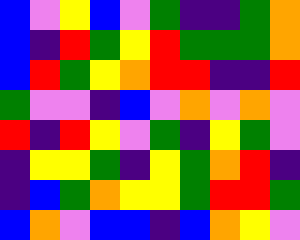[["blue", "violet", "yellow", "blue", "violet", "green", "indigo", "indigo", "green", "orange"], ["blue", "indigo", "red", "green", "yellow", "red", "green", "green", "green", "orange"], ["blue", "red", "green", "yellow", "orange", "red", "red", "indigo", "indigo", "red"], ["green", "violet", "violet", "indigo", "blue", "violet", "orange", "violet", "orange", "violet"], ["red", "indigo", "red", "yellow", "violet", "green", "indigo", "yellow", "green", "violet"], ["indigo", "yellow", "yellow", "green", "indigo", "yellow", "green", "orange", "red", "indigo"], ["indigo", "blue", "green", "orange", "yellow", "yellow", "green", "red", "red", "green"], ["blue", "orange", "violet", "blue", "blue", "indigo", "blue", "orange", "yellow", "violet"]]